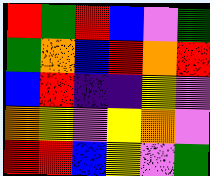[["red", "green", "red", "blue", "violet", "green"], ["green", "orange", "blue", "red", "orange", "red"], ["blue", "red", "indigo", "indigo", "yellow", "violet"], ["orange", "yellow", "violet", "yellow", "orange", "violet"], ["red", "red", "blue", "yellow", "violet", "green"]]